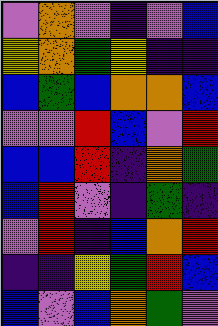[["violet", "orange", "violet", "indigo", "violet", "blue"], ["yellow", "orange", "green", "yellow", "indigo", "indigo"], ["blue", "green", "blue", "orange", "orange", "blue"], ["violet", "violet", "red", "blue", "violet", "red"], ["blue", "blue", "red", "indigo", "orange", "green"], ["blue", "red", "violet", "indigo", "green", "indigo"], ["violet", "red", "indigo", "blue", "orange", "red"], ["indigo", "indigo", "yellow", "green", "red", "blue"], ["blue", "violet", "blue", "orange", "green", "violet"]]